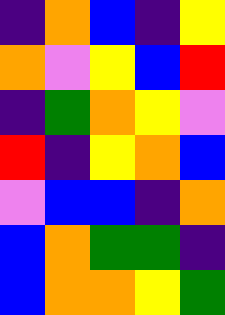[["indigo", "orange", "blue", "indigo", "yellow"], ["orange", "violet", "yellow", "blue", "red"], ["indigo", "green", "orange", "yellow", "violet"], ["red", "indigo", "yellow", "orange", "blue"], ["violet", "blue", "blue", "indigo", "orange"], ["blue", "orange", "green", "green", "indigo"], ["blue", "orange", "orange", "yellow", "green"]]